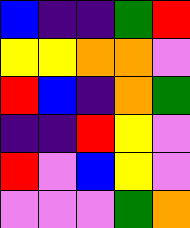[["blue", "indigo", "indigo", "green", "red"], ["yellow", "yellow", "orange", "orange", "violet"], ["red", "blue", "indigo", "orange", "green"], ["indigo", "indigo", "red", "yellow", "violet"], ["red", "violet", "blue", "yellow", "violet"], ["violet", "violet", "violet", "green", "orange"]]